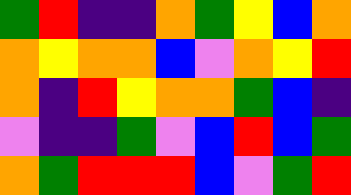[["green", "red", "indigo", "indigo", "orange", "green", "yellow", "blue", "orange"], ["orange", "yellow", "orange", "orange", "blue", "violet", "orange", "yellow", "red"], ["orange", "indigo", "red", "yellow", "orange", "orange", "green", "blue", "indigo"], ["violet", "indigo", "indigo", "green", "violet", "blue", "red", "blue", "green"], ["orange", "green", "red", "red", "red", "blue", "violet", "green", "red"]]